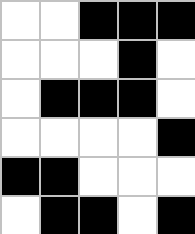[["white", "white", "black", "black", "black"], ["white", "white", "white", "black", "white"], ["white", "black", "black", "black", "white"], ["white", "white", "white", "white", "black"], ["black", "black", "white", "white", "white"], ["white", "black", "black", "white", "black"]]